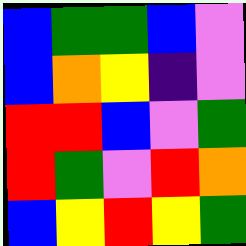[["blue", "green", "green", "blue", "violet"], ["blue", "orange", "yellow", "indigo", "violet"], ["red", "red", "blue", "violet", "green"], ["red", "green", "violet", "red", "orange"], ["blue", "yellow", "red", "yellow", "green"]]